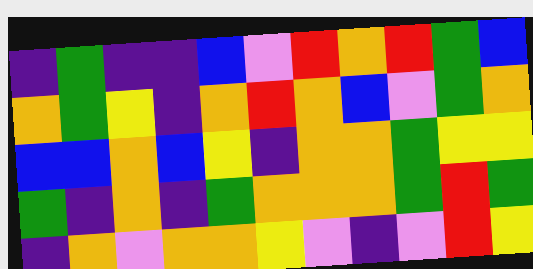[["indigo", "green", "indigo", "indigo", "blue", "violet", "red", "orange", "red", "green", "blue"], ["orange", "green", "yellow", "indigo", "orange", "red", "orange", "blue", "violet", "green", "orange"], ["blue", "blue", "orange", "blue", "yellow", "indigo", "orange", "orange", "green", "yellow", "yellow"], ["green", "indigo", "orange", "indigo", "green", "orange", "orange", "orange", "green", "red", "green"], ["indigo", "orange", "violet", "orange", "orange", "yellow", "violet", "indigo", "violet", "red", "yellow"]]